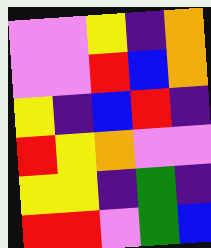[["violet", "violet", "yellow", "indigo", "orange"], ["violet", "violet", "red", "blue", "orange"], ["yellow", "indigo", "blue", "red", "indigo"], ["red", "yellow", "orange", "violet", "violet"], ["yellow", "yellow", "indigo", "green", "indigo"], ["red", "red", "violet", "green", "blue"]]